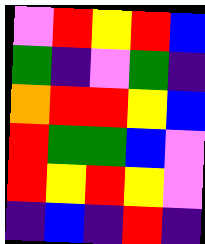[["violet", "red", "yellow", "red", "blue"], ["green", "indigo", "violet", "green", "indigo"], ["orange", "red", "red", "yellow", "blue"], ["red", "green", "green", "blue", "violet"], ["red", "yellow", "red", "yellow", "violet"], ["indigo", "blue", "indigo", "red", "indigo"]]